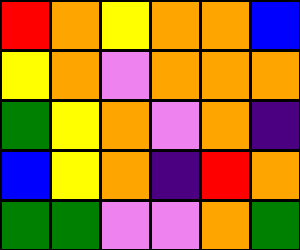[["red", "orange", "yellow", "orange", "orange", "blue"], ["yellow", "orange", "violet", "orange", "orange", "orange"], ["green", "yellow", "orange", "violet", "orange", "indigo"], ["blue", "yellow", "orange", "indigo", "red", "orange"], ["green", "green", "violet", "violet", "orange", "green"]]